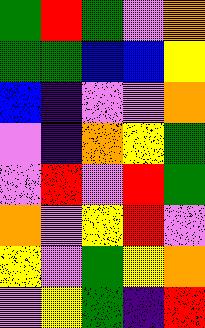[["green", "red", "green", "violet", "orange"], ["green", "green", "blue", "blue", "yellow"], ["blue", "indigo", "violet", "violet", "orange"], ["violet", "indigo", "orange", "yellow", "green"], ["violet", "red", "violet", "red", "green"], ["orange", "violet", "yellow", "red", "violet"], ["yellow", "violet", "green", "yellow", "orange"], ["violet", "yellow", "green", "indigo", "red"]]